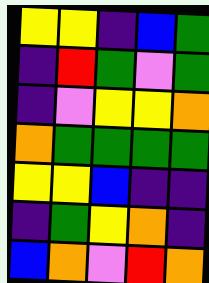[["yellow", "yellow", "indigo", "blue", "green"], ["indigo", "red", "green", "violet", "green"], ["indigo", "violet", "yellow", "yellow", "orange"], ["orange", "green", "green", "green", "green"], ["yellow", "yellow", "blue", "indigo", "indigo"], ["indigo", "green", "yellow", "orange", "indigo"], ["blue", "orange", "violet", "red", "orange"]]